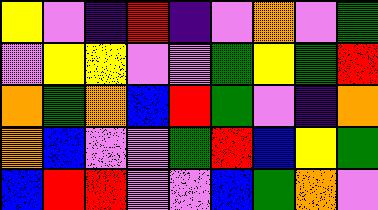[["yellow", "violet", "indigo", "red", "indigo", "violet", "orange", "violet", "green"], ["violet", "yellow", "yellow", "violet", "violet", "green", "yellow", "green", "red"], ["orange", "green", "orange", "blue", "red", "green", "violet", "indigo", "orange"], ["orange", "blue", "violet", "violet", "green", "red", "blue", "yellow", "green"], ["blue", "red", "red", "violet", "violet", "blue", "green", "orange", "violet"]]